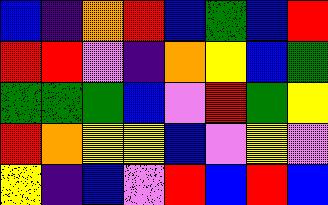[["blue", "indigo", "orange", "red", "blue", "green", "blue", "red"], ["red", "red", "violet", "indigo", "orange", "yellow", "blue", "green"], ["green", "green", "green", "blue", "violet", "red", "green", "yellow"], ["red", "orange", "yellow", "yellow", "blue", "violet", "yellow", "violet"], ["yellow", "indigo", "blue", "violet", "red", "blue", "red", "blue"]]